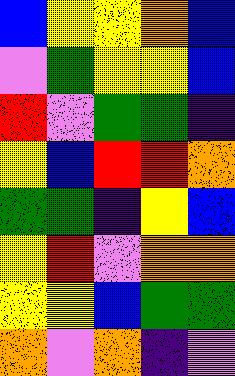[["blue", "yellow", "yellow", "orange", "blue"], ["violet", "green", "yellow", "yellow", "blue"], ["red", "violet", "green", "green", "indigo"], ["yellow", "blue", "red", "red", "orange"], ["green", "green", "indigo", "yellow", "blue"], ["yellow", "red", "violet", "orange", "orange"], ["yellow", "yellow", "blue", "green", "green"], ["orange", "violet", "orange", "indigo", "violet"]]